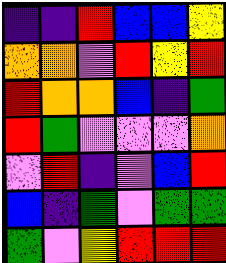[["indigo", "indigo", "red", "blue", "blue", "yellow"], ["orange", "orange", "violet", "red", "yellow", "red"], ["red", "orange", "orange", "blue", "indigo", "green"], ["red", "green", "violet", "violet", "violet", "orange"], ["violet", "red", "indigo", "violet", "blue", "red"], ["blue", "indigo", "green", "violet", "green", "green"], ["green", "violet", "yellow", "red", "red", "red"]]